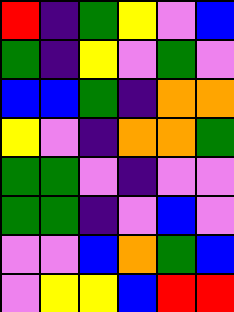[["red", "indigo", "green", "yellow", "violet", "blue"], ["green", "indigo", "yellow", "violet", "green", "violet"], ["blue", "blue", "green", "indigo", "orange", "orange"], ["yellow", "violet", "indigo", "orange", "orange", "green"], ["green", "green", "violet", "indigo", "violet", "violet"], ["green", "green", "indigo", "violet", "blue", "violet"], ["violet", "violet", "blue", "orange", "green", "blue"], ["violet", "yellow", "yellow", "blue", "red", "red"]]